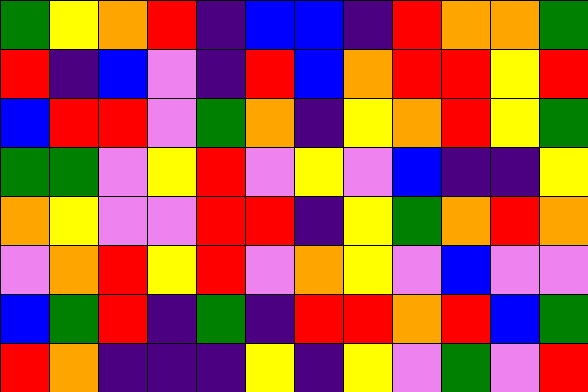[["green", "yellow", "orange", "red", "indigo", "blue", "blue", "indigo", "red", "orange", "orange", "green"], ["red", "indigo", "blue", "violet", "indigo", "red", "blue", "orange", "red", "red", "yellow", "red"], ["blue", "red", "red", "violet", "green", "orange", "indigo", "yellow", "orange", "red", "yellow", "green"], ["green", "green", "violet", "yellow", "red", "violet", "yellow", "violet", "blue", "indigo", "indigo", "yellow"], ["orange", "yellow", "violet", "violet", "red", "red", "indigo", "yellow", "green", "orange", "red", "orange"], ["violet", "orange", "red", "yellow", "red", "violet", "orange", "yellow", "violet", "blue", "violet", "violet"], ["blue", "green", "red", "indigo", "green", "indigo", "red", "red", "orange", "red", "blue", "green"], ["red", "orange", "indigo", "indigo", "indigo", "yellow", "indigo", "yellow", "violet", "green", "violet", "red"]]